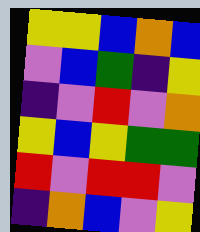[["yellow", "yellow", "blue", "orange", "blue"], ["violet", "blue", "green", "indigo", "yellow"], ["indigo", "violet", "red", "violet", "orange"], ["yellow", "blue", "yellow", "green", "green"], ["red", "violet", "red", "red", "violet"], ["indigo", "orange", "blue", "violet", "yellow"]]